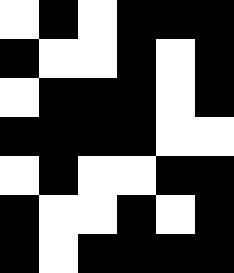[["white", "black", "white", "black", "black", "black"], ["black", "white", "white", "black", "white", "black"], ["white", "black", "black", "black", "white", "black"], ["black", "black", "black", "black", "white", "white"], ["white", "black", "white", "white", "black", "black"], ["black", "white", "white", "black", "white", "black"], ["black", "white", "black", "black", "black", "black"]]